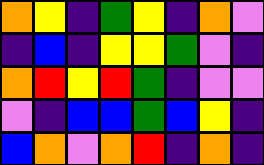[["orange", "yellow", "indigo", "green", "yellow", "indigo", "orange", "violet"], ["indigo", "blue", "indigo", "yellow", "yellow", "green", "violet", "indigo"], ["orange", "red", "yellow", "red", "green", "indigo", "violet", "violet"], ["violet", "indigo", "blue", "blue", "green", "blue", "yellow", "indigo"], ["blue", "orange", "violet", "orange", "red", "indigo", "orange", "indigo"]]